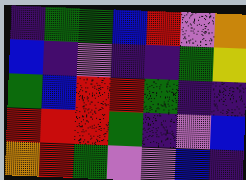[["indigo", "green", "green", "blue", "red", "violet", "orange"], ["blue", "indigo", "violet", "indigo", "indigo", "green", "yellow"], ["green", "blue", "red", "red", "green", "indigo", "indigo"], ["red", "red", "red", "green", "indigo", "violet", "blue"], ["orange", "red", "green", "violet", "violet", "blue", "indigo"]]